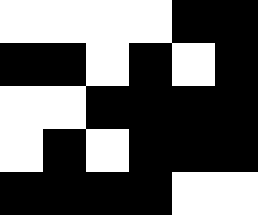[["white", "white", "white", "white", "black", "black"], ["black", "black", "white", "black", "white", "black"], ["white", "white", "black", "black", "black", "black"], ["white", "black", "white", "black", "black", "black"], ["black", "black", "black", "black", "white", "white"]]